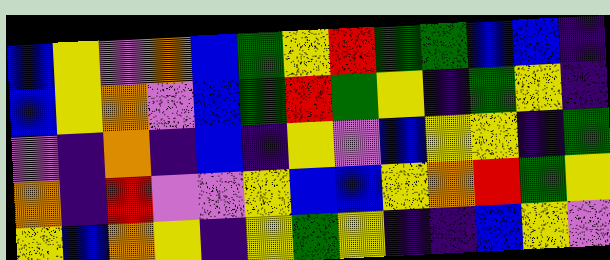[["blue", "yellow", "violet", "orange", "blue", "green", "yellow", "red", "green", "green", "blue", "blue", "indigo"], ["blue", "yellow", "orange", "violet", "blue", "green", "red", "green", "yellow", "indigo", "green", "yellow", "indigo"], ["violet", "indigo", "orange", "indigo", "blue", "indigo", "yellow", "violet", "blue", "yellow", "yellow", "indigo", "green"], ["orange", "indigo", "red", "violet", "violet", "yellow", "blue", "blue", "yellow", "orange", "red", "green", "yellow"], ["yellow", "blue", "orange", "yellow", "indigo", "yellow", "green", "yellow", "indigo", "indigo", "blue", "yellow", "violet"]]